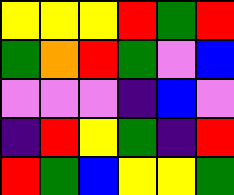[["yellow", "yellow", "yellow", "red", "green", "red"], ["green", "orange", "red", "green", "violet", "blue"], ["violet", "violet", "violet", "indigo", "blue", "violet"], ["indigo", "red", "yellow", "green", "indigo", "red"], ["red", "green", "blue", "yellow", "yellow", "green"]]